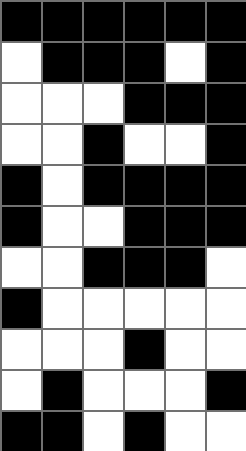[["black", "black", "black", "black", "black", "black"], ["white", "black", "black", "black", "white", "black"], ["white", "white", "white", "black", "black", "black"], ["white", "white", "black", "white", "white", "black"], ["black", "white", "black", "black", "black", "black"], ["black", "white", "white", "black", "black", "black"], ["white", "white", "black", "black", "black", "white"], ["black", "white", "white", "white", "white", "white"], ["white", "white", "white", "black", "white", "white"], ["white", "black", "white", "white", "white", "black"], ["black", "black", "white", "black", "white", "white"]]